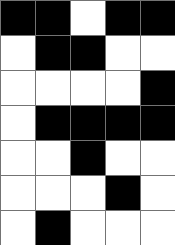[["black", "black", "white", "black", "black"], ["white", "black", "black", "white", "white"], ["white", "white", "white", "white", "black"], ["white", "black", "black", "black", "black"], ["white", "white", "black", "white", "white"], ["white", "white", "white", "black", "white"], ["white", "black", "white", "white", "white"]]